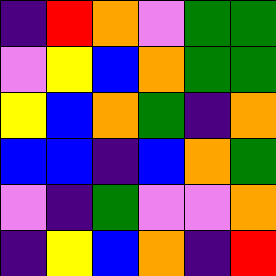[["indigo", "red", "orange", "violet", "green", "green"], ["violet", "yellow", "blue", "orange", "green", "green"], ["yellow", "blue", "orange", "green", "indigo", "orange"], ["blue", "blue", "indigo", "blue", "orange", "green"], ["violet", "indigo", "green", "violet", "violet", "orange"], ["indigo", "yellow", "blue", "orange", "indigo", "red"]]